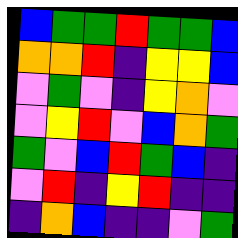[["blue", "green", "green", "red", "green", "green", "blue"], ["orange", "orange", "red", "indigo", "yellow", "yellow", "blue"], ["violet", "green", "violet", "indigo", "yellow", "orange", "violet"], ["violet", "yellow", "red", "violet", "blue", "orange", "green"], ["green", "violet", "blue", "red", "green", "blue", "indigo"], ["violet", "red", "indigo", "yellow", "red", "indigo", "indigo"], ["indigo", "orange", "blue", "indigo", "indigo", "violet", "green"]]